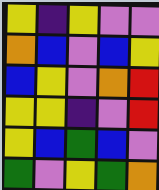[["yellow", "indigo", "yellow", "violet", "violet"], ["orange", "blue", "violet", "blue", "yellow"], ["blue", "yellow", "violet", "orange", "red"], ["yellow", "yellow", "indigo", "violet", "red"], ["yellow", "blue", "green", "blue", "violet"], ["green", "violet", "yellow", "green", "orange"]]